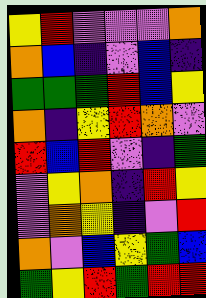[["yellow", "red", "violet", "violet", "violet", "orange"], ["orange", "blue", "indigo", "violet", "blue", "indigo"], ["green", "green", "green", "red", "blue", "yellow"], ["orange", "indigo", "yellow", "red", "orange", "violet"], ["red", "blue", "red", "violet", "indigo", "green"], ["violet", "yellow", "orange", "indigo", "red", "yellow"], ["violet", "orange", "yellow", "indigo", "violet", "red"], ["orange", "violet", "blue", "yellow", "green", "blue"], ["green", "yellow", "red", "green", "red", "red"]]